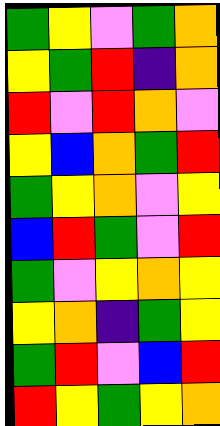[["green", "yellow", "violet", "green", "orange"], ["yellow", "green", "red", "indigo", "orange"], ["red", "violet", "red", "orange", "violet"], ["yellow", "blue", "orange", "green", "red"], ["green", "yellow", "orange", "violet", "yellow"], ["blue", "red", "green", "violet", "red"], ["green", "violet", "yellow", "orange", "yellow"], ["yellow", "orange", "indigo", "green", "yellow"], ["green", "red", "violet", "blue", "red"], ["red", "yellow", "green", "yellow", "orange"]]